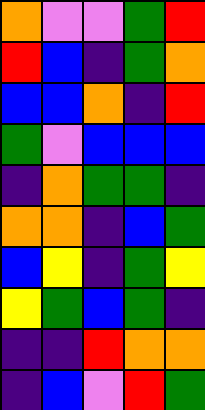[["orange", "violet", "violet", "green", "red"], ["red", "blue", "indigo", "green", "orange"], ["blue", "blue", "orange", "indigo", "red"], ["green", "violet", "blue", "blue", "blue"], ["indigo", "orange", "green", "green", "indigo"], ["orange", "orange", "indigo", "blue", "green"], ["blue", "yellow", "indigo", "green", "yellow"], ["yellow", "green", "blue", "green", "indigo"], ["indigo", "indigo", "red", "orange", "orange"], ["indigo", "blue", "violet", "red", "green"]]